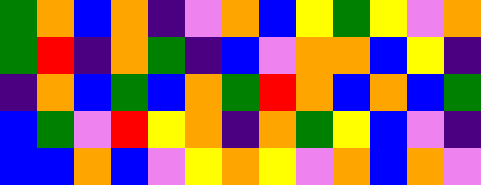[["green", "orange", "blue", "orange", "indigo", "violet", "orange", "blue", "yellow", "green", "yellow", "violet", "orange"], ["green", "red", "indigo", "orange", "green", "indigo", "blue", "violet", "orange", "orange", "blue", "yellow", "indigo"], ["indigo", "orange", "blue", "green", "blue", "orange", "green", "red", "orange", "blue", "orange", "blue", "green"], ["blue", "green", "violet", "red", "yellow", "orange", "indigo", "orange", "green", "yellow", "blue", "violet", "indigo"], ["blue", "blue", "orange", "blue", "violet", "yellow", "orange", "yellow", "violet", "orange", "blue", "orange", "violet"]]